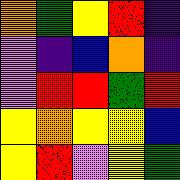[["orange", "green", "yellow", "red", "indigo"], ["violet", "indigo", "blue", "orange", "indigo"], ["violet", "red", "red", "green", "red"], ["yellow", "orange", "yellow", "yellow", "blue"], ["yellow", "red", "violet", "yellow", "green"]]